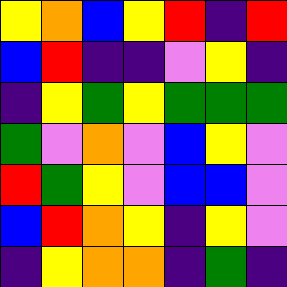[["yellow", "orange", "blue", "yellow", "red", "indigo", "red"], ["blue", "red", "indigo", "indigo", "violet", "yellow", "indigo"], ["indigo", "yellow", "green", "yellow", "green", "green", "green"], ["green", "violet", "orange", "violet", "blue", "yellow", "violet"], ["red", "green", "yellow", "violet", "blue", "blue", "violet"], ["blue", "red", "orange", "yellow", "indigo", "yellow", "violet"], ["indigo", "yellow", "orange", "orange", "indigo", "green", "indigo"]]